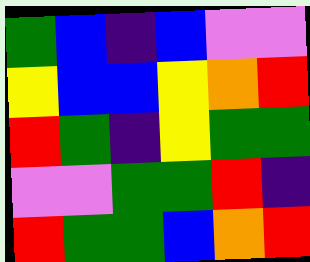[["green", "blue", "indigo", "blue", "violet", "violet"], ["yellow", "blue", "blue", "yellow", "orange", "red"], ["red", "green", "indigo", "yellow", "green", "green"], ["violet", "violet", "green", "green", "red", "indigo"], ["red", "green", "green", "blue", "orange", "red"]]